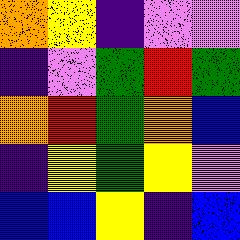[["orange", "yellow", "indigo", "violet", "violet"], ["indigo", "violet", "green", "red", "green"], ["orange", "red", "green", "orange", "blue"], ["indigo", "yellow", "green", "yellow", "violet"], ["blue", "blue", "yellow", "indigo", "blue"]]